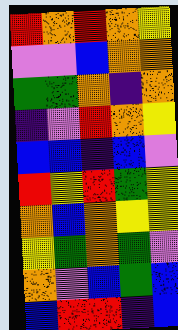[["red", "orange", "red", "orange", "yellow"], ["violet", "violet", "blue", "orange", "orange"], ["green", "green", "orange", "indigo", "orange"], ["indigo", "violet", "red", "orange", "yellow"], ["blue", "blue", "indigo", "blue", "violet"], ["red", "yellow", "red", "green", "yellow"], ["orange", "blue", "orange", "yellow", "yellow"], ["yellow", "green", "orange", "green", "violet"], ["orange", "violet", "blue", "green", "blue"], ["blue", "red", "red", "indigo", "blue"]]